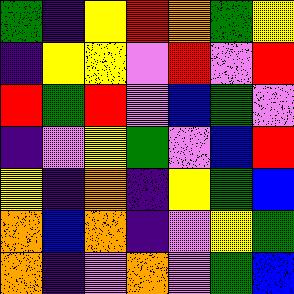[["green", "indigo", "yellow", "red", "orange", "green", "yellow"], ["indigo", "yellow", "yellow", "violet", "red", "violet", "red"], ["red", "green", "red", "violet", "blue", "green", "violet"], ["indigo", "violet", "yellow", "green", "violet", "blue", "red"], ["yellow", "indigo", "orange", "indigo", "yellow", "green", "blue"], ["orange", "blue", "orange", "indigo", "violet", "yellow", "green"], ["orange", "indigo", "violet", "orange", "violet", "green", "blue"]]